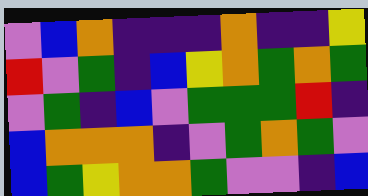[["violet", "blue", "orange", "indigo", "indigo", "indigo", "orange", "indigo", "indigo", "yellow"], ["red", "violet", "green", "indigo", "blue", "yellow", "orange", "green", "orange", "green"], ["violet", "green", "indigo", "blue", "violet", "green", "green", "green", "red", "indigo"], ["blue", "orange", "orange", "orange", "indigo", "violet", "green", "orange", "green", "violet"], ["blue", "green", "yellow", "orange", "orange", "green", "violet", "violet", "indigo", "blue"]]